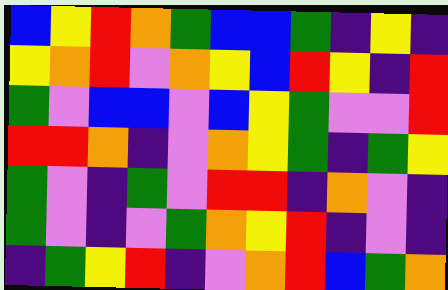[["blue", "yellow", "red", "orange", "green", "blue", "blue", "green", "indigo", "yellow", "indigo"], ["yellow", "orange", "red", "violet", "orange", "yellow", "blue", "red", "yellow", "indigo", "red"], ["green", "violet", "blue", "blue", "violet", "blue", "yellow", "green", "violet", "violet", "red"], ["red", "red", "orange", "indigo", "violet", "orange", "yellow", "green", "indigo", "green", "yellow"], ["green", "violet", "indigo", "green", "violet", "red", "red", "indigo", "orange", "violet", "indigo"], ["green", "violet", "indigo", "violet", "green", "orange", "yellow", "red", "indigo", "violet", "indigo"], ["indigo", "green", "yellow", "red", "indigo", "violet", "orange", "red", "blue", "green", "orange"]]